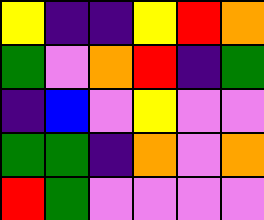[["yellow", "indigo", "indigo", "yellow", "red", "orange"], ["green", "violet", "orange", "red", "indigo", "green"], ["indigo", "blue", "violet", "yellow", "violet", "violet"], ["green", "green", "indigo", "orange", "violet", "orange"], ["red", "green", "violet", "violet", "violet", "violet"]]